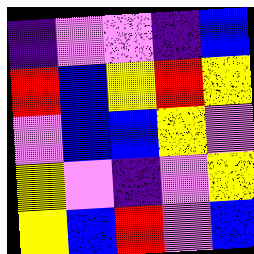[["indigo", "violet", "violet", "indigo", "blue"], ["red", "blue", "yellow", "red", "yellow"], ["violet", "blue", "blue", "yellow", "violet"], ["yellow", "violet", "indigo", "violet", "yellow"], ["yellow", "blue", "red", "violet", "blue"]]